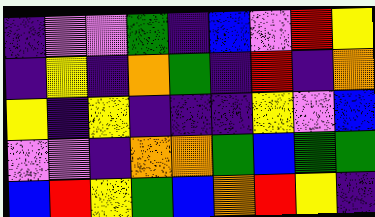[["indigo", "violet", "violet", "green", "indigo", "blue", "violet", "red", "yellow"], ["indigo", "yellow", "indigo", "orange", "green", "indigo", "red", "indigo", "orange"], ["yellow", "indigo", "yellow", "indigo", "indigo", "indigo", "yellow", "violet", "blue"], ["violet", "violet", "indigo", "orange", "orange", "green", "blue", "green", "green"], ["blue", "red", "yellow", "green", "blue", "orange", "red", "yellow", "indigo"]]